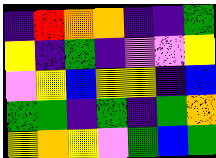[["indigo", "red", "orange", "orange", "indigo", "indigo", "green"], ["yellow", "indigo", "green", "indigo", "violet", "violet", "yellow"], ["violet", "yellow", "blue", "yellow", "yellow", "indigo", "blue"], ["green", "green", "indigo", "green", "indigo", "green", "orange"], ["yellow", "orange", "yellow", "violet", "green", "blue", "green"]]